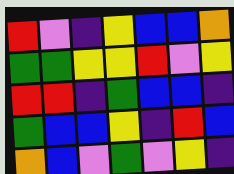[["red", "violet", "indigo", "yellow", "blue", "blue", "orange"], ["green", "green", "yellow", "yellow", "red", "violet", "yellow"], ["red", "red", "indigo", "green", "blue", "blue", "indigo"], ["green", "blue", "blue", "yellow", "indigo", "red", "blue"], ["orange", "blue", "violet", "green", "violet", "yellow", "indigo"]]